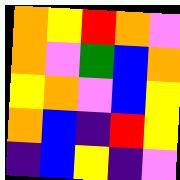[["orange", "yellow", "red", "orange", "violet"], ["orange", "violet", "green", "blue", "orange"], ["yellow", "orange", "violet", "blue", "yellow"], ["orange", "blue", "indigo", "red", "yellow"], ["indigo", "blue", "yellow", "indigo", "violet"]]